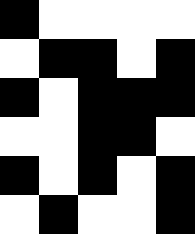[["black", "white", "white", "white", "white"], ["white", "black", "black", "white", "black"], ["black", "white", "black", "black", "black"], ["white", "white", "black", "black", "white"], ["black", "white", "black", "white", "black"], ["white", "black", "white", "white", "black"]]